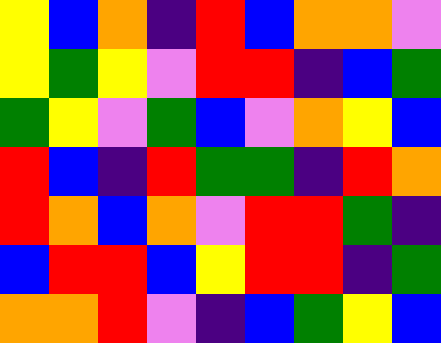[["yellow", "blue", "orange", "indigo", "red", "blue", "orange", "orange", "violet"], ["yellow", "green", "yellow", "violet", "red", "red", "indigo", "blue", "green"], ["green", "yellow", "violet", "green", "blue", "violet", "orange", "yellow", "blue"], ["red", "blue", "indigo", "red", "green", "green", "indigo", "red", "orange"], ["red", "orange", "blue", "orange", "violet", "red", "red", "green", "indigo"], ["blue", "red", "red", "blue", "yellow", "red", "red", "indigo", "green"], ["orange", "orange", "red", "violet", "indigo", "blue", "green", "yellow", "blue"]]